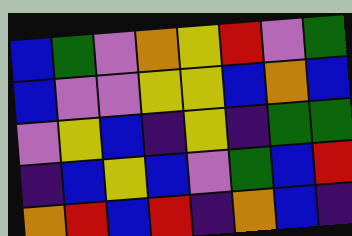[["blue", "green", "violet", "orange", "yellow", "red", "violet", "green"], ["blue", "violet", "violet", "yellow", "yellow", "blue", "orange", "blue"], ["violet", "yellow", "blue", "indigo", "yellow", "indigo", "green", "green"], ["indigo", "blue", "yellow", "blue", "violet", "green", "blue", "red"], ["orange", "red", "blue", "red", "indigo", "orange", "blue", "indigo"]]